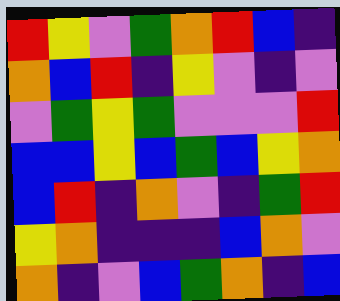[["red", "yellow", "violet", "green", "orange", "red", "blue", "indigo"], ["orange", "blue", "red", "indigo", "yellow", "violet", "indigo", "violet"], ["violet", "green", "yellow", "green", "violet", "violet", "violet", "red"], ["blue", "blue", "yellow", "blue", "green", "blue", "yellow", "orange"], ["blue", "red", "indigo", "orange", "violet", "indigo", "green", "red"], ["yellow", "orange", "indigo", "indigo", "indigo", "blue", "orange", "violet"], ["orange", "indigo", "violet", "blue", "green", "orange", "indigo", "blue"]]